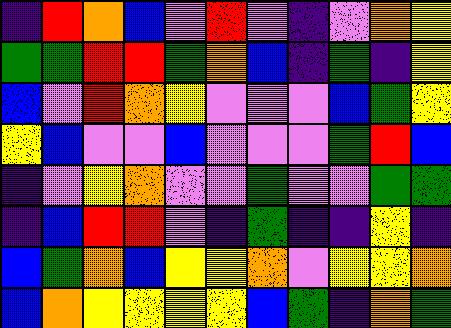[["indigo", "red", "orange", "blue", "violet", "red", "violet", "indigo", "violet", "orange", "yellow"], ["green", "green", "red", "red", "green", "orange", "blue", "indigo", "green", "indigo", "yellow"], ["blue", "violet", "red", "orange", "yellow", "violet", "violet", "violet", "blue", "green", "yellow"], ["yellow", "blue", "violet", "violet", "blue", "violet", "violet", "violet", "green", "red", "blue"], ["indigo", "violet", "yellow", "orange", "violet", "violet", "green", "violet", "violet", "green", "green"], ["indigo", "blue", "red", "red", "violet", "indigo", "green", "indigo", "indigo", "yellow", "indigo"], ["blue", "green", "orange", "blue", "yellow", "yellow", "orange", "violet", "yellow", "yellow", "orange"], ["blue", "orange", "yellow", "yellow", "yellow", "yellow", "blue", "green", "indigo", "orange", "green"]]